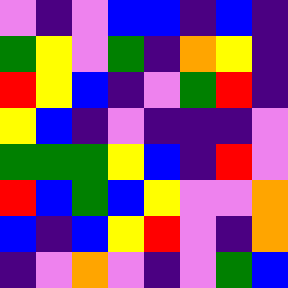[["violet", "indigo", "violet", "blue", "blue", "indigo", "blue", "indigo"], ["green", "yellow", "violet", "green", "indigo", "orange", "yellow", "indigo"], ["red", "yellow", "blue", "indigo", "violet", "green", "red", "indigo"], ["yellow", "blue", "indigo", "violet", "indigo", "indigo", "indigo", "violet"], ["green", "green", "green", "yellow", "blue", "indigo", "red", "violet"], ["red", "blue", "green", "blue", "yellow", "violet", "violet", "orange"], ["blue", "indigo", "blue", "yellow", "red", "violet", "indigo", "orange"], ["indigo", "violet", "orange", "violet", "indigo", "violet", "green", "blue"]]